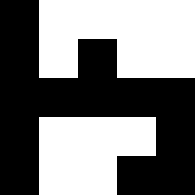[["black", "white", "white", "white", "white"], ["black", "white", "black", "white", "white"], ["black", "black", "black", "black", "black"], ["black", "white", "white", "white", "black"], ["black", "white", "white", "black", "black"]]